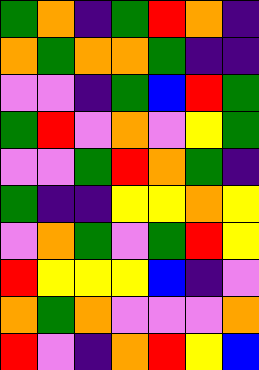[["green", "orange", "indigo", "green", "red", "orange", "indigo"], ["orange", "green", "orange", "orange", "green", "indigo", "indigo"], ["violet", "violet", "indigo", "green", "blue", "red", "green"], ["green", "red", "violet", "orange", "violet", "yellow", "green"], ["violet", "violet", "green", "red", "orange", "green", "indigo"], ["green", "indigo", "indigo", "yellow", "yellow", "orange", "yellow"], ["violet", "orange", "green", "violet", "green", "red", "yellow"], ["red", "yellow", "yellow", "yellow", "blue", "indigo", "violet"], ["orange", "green", "orange", "violet", "violet", "violet", "orange"], ["red", "violet", "indigo", "orange", "red", "yellow", "blue"]]